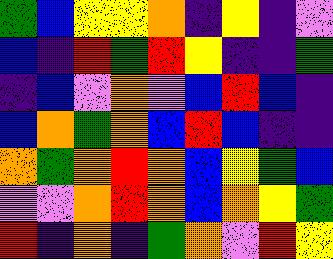[["green", "blue", "yellow", "yellow", "orange", "indigo", "yellow", "indigo", "violet"], ["blue", "indigo", "red", "green", "red", "yellow", "indigo", "indigo", "green"], ["indigo", "blue", "violet", "orange", "violet", "blue", "red", "blue", "indigo"], ["blue", "orange", "green", "orange", "blue", "red", "blue", "indigo", "indigo"], ["orange", "green", "orange", "red", "orange", "blue", "yellow", "green", "blue"], ["violet", "violet", "orange", "red", "orange", "blue", "orange", "yellow", "green"], ["red", "indigo", "orange", "indigo", "green", "orange", "violet", "red", "yellow"]]